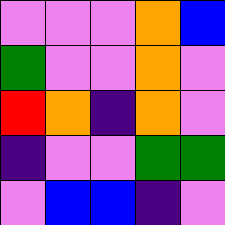[["violet", "violet", "violet", "orange", "blue"], ["green", "violet", "violet", "orange", "violet"], ["red", "orange", "indigo", "orange", "violet"], ["indigo", "violet", "violet", "green", "green"], ["violet", "blue", "blue", "indigo", "violet"]]